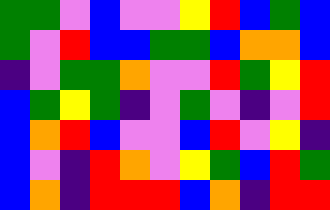[["green", "green", "violet", "blue", "violet", "violet", "yellow", "red", "blue", "green", "blue"], ["green", "violet", "red", "blue", "blue", "green", "green", "blue", "orange", "orange", "blue"], ["indigo", "violet", "green", "green", "orange", "violet", "violet", "red", "green", "yellow", "red"], ["blue", "green", "yellow", "green", "indigo", "violet", "green", "violet", "indigo", "violet", "red"], ["blue", "orange", "red", "blue", "violet", "violet", "blue", "red", "violet", "yellow", "indigo"], ["blue", "violet", "indigo", "red", "orange", "violet", "yellow", "green", "blue", "red", "green"], ["blue", "orange", "indigo", "red", "red", "red", "blue", "orange", "indigo", "red", "red"]]